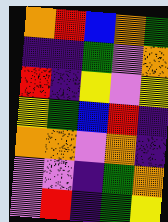[["orange", "red", "blue", "orange", "green"], ["indigo", "indigo", "green", "violet", "orange"], ["red", "indigo", "yellow", "violet", "yellow"], ["yellow", "green", "blue", "red", "indigo"], ["orange", "orange", "violet", "orange", "indigo"], ["violet", "violet", "indigo", "green", "orange"], ["violet", "red", "indigo", "green", "yellow"]]